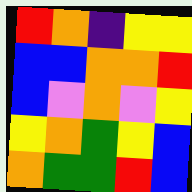[["red", "orange", "indigo", "yellow", "yellow"], ["blue", "blue", "orange", "orange", "red"], ["blue", "violet", "orange", "violet", "yellow"], ["yellow", "orange", "green", "yellow", "blue"], ["orange", "green", "green", "red", "blue"]]